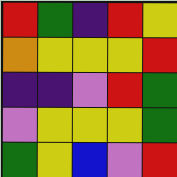[["red", "green", "indigo", "red", "yellow"], ["orange", "yellow", "yellow", "yellow", "red"], ["indigo", "indigo", "violet", "red", "green"], ["violet", "yellow", "yellow", "yellow", "green"], ["green", "yellow", "blue", "violet", "red"]]